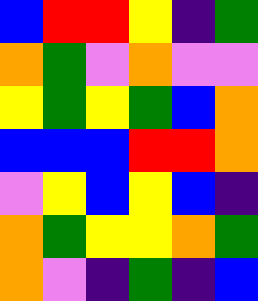[["blue", "red", "red", "yellow", "indigo", "green"], ["orange", "green", "violet", "orange", "violet", "violet"], ["yellow", "green", "yellow", "green", "blue", "orange"], ["blue", "blue", "blue", "red", "red", "orange"], ["violet", "yellow", "blue", "yellow", "blue", "indigo"], ["orange", "green", "yellow", "yellow", "orange", "green"], ["orange", "violet", "indigo", "green", "indigo", "blue"]]